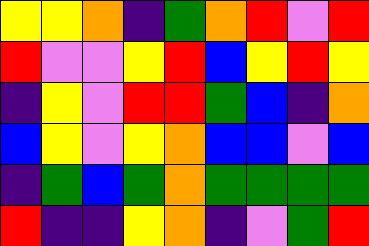[["yellow", "yellow", "orange", "indigo", "green", "orange", "red", "violet", "red"], ["red", "violet", "violet", "yellow", "red", "blue", "yellow", "red", "yellow"], ["indigo", "yellow", "violet", "red", "red", "green", "blue", "indigo", "orange"], ["blue", "yellow", "violet", "yellow", "orange", "blue", "blue", "violet", "blue"], ["indigo", "green", "blue", "green", "orange", "green", "green", "green", "green"], ["red", "indigo", "indigo", "yellow", "orange", "indigo", "violet", "green", "red"]]